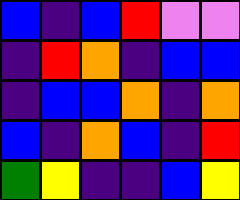[["blue", "indigo", "blue", "red", "violet", "violet"], ["indigo", "red", "orange", "indigo", "blue", "blue"], ["indigo", "blue", "blue", "orange", "indigo", "orange"], ["blue", "indigo", "orange", "blue", "indigo", "red"], ["green", "yellow", "indigo", "indigo", "blue", "yellow"]]